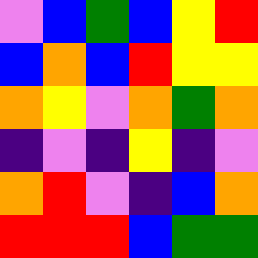[["violet", "blue", "green", "blue", "yellow", "red"], ["blue", "orange", "blue", "red", "yellow", "yellow"], ["orange", "yellow", "violet", "orange", "green", "orange"], ["indigo", "violet", "indigo", "yellow", "indigo", "violet"], ["orange", "red", "violet", "indigo", "blue", "orange"], ["red", "red", "red", "blue", "green", "green"]]